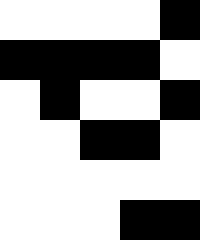[["white", "white", "white", "white", "black"], ["black", "black", "black", "black", "white"], ["white", "black", "white", "white", "black"], ["white", "white", "black", "black", "white"], ["white", "white", "white", "white", "white"], ["white", "white", "white", "black", "black"]]